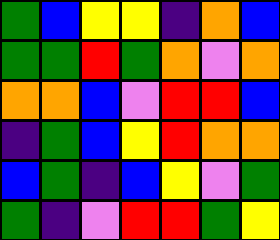[["green", "blue", "yellow", "yellow", "indigo", "orange", "blue"], ["green", "green", "red", "green", "orange", "violet", "orange"], ["orange", "orange", "blue", "violet", "red", "red", "blue"], ["indigo", "green", "blue", "yellow", "red", "orange", "orange"], ["blue", "green", "indigo", "blue", "yellow", "violet", "green"], ["green", "indigo", "violet", "red", "red", "green", "yellow"]]